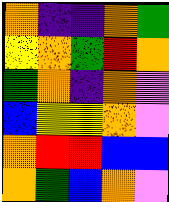[["orange", "indigo", "indigo", "orange", "green"], ["yellow", "orange", "green", "red", "orange"], ["green", "orange", "indigo", "orange", "violet"], ["blue", "yellow", "yellow", "orange", "violet"], ["orange", "red", "red", "blue", "blue"], ["orange", "green", "blue", "orange", "violet"]]